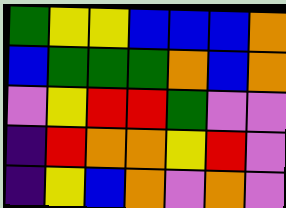[["green", "yellow", "yellow", "blue", "blue", "blue", "orange"], ["blue", "green", "green", "green", "orange", "blue", "orange"], ["violet", "yellow", "red", "red", "green", "violet", "violet"], ["indigo", "red", "orange", "orange", "yellow", "red", "violet"], ["indigo", "yellow", "blue", "orange", "violet", "orange", "violet"]]